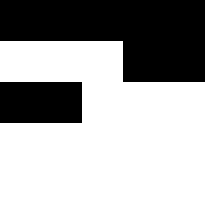[["black", "black", "black", "black", "black"], ["white", "white", "white", "black", "black"], ["black", "black", "white", "white", "white"], ["white", "white", "white", "white", "white"], ["white", "white", "white", "white", "white"]]